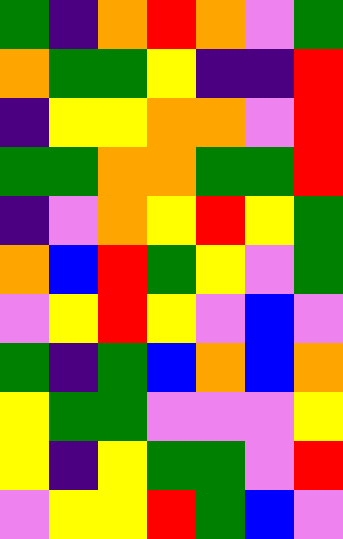[["green", "indigo", "orange", "red", "orange", "violet", "green"], ["orange", "green", "green", "yellow", "indigo", "indigo", "red"], ["indigo", "yellow", "yellow", "orange", "orange", "violet", "red"], ["green", "green", "orange", "orange", "green", "green", "red"], ["indigo", "violet", "orange", "yellow", "red", "yellow", "green"], ["orange", "blue", "red", "green", "yellow", "violet", "green"], ["violet", "yellow", "red", "yellow", "violet", "blue", "violet"], ["green", "indigo", "green", "blue", "orange", "blue", "orange"], ["yellow", "green", "green", "violet", "violet", "violet", "yellow"], ["yellow", "indigo", "yellow", "green", "green", "violet", "red"], ["violet", "yellow", "yellow", "red", "green", "blue", "violet"]]